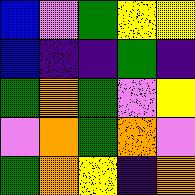[["blue", "violet", "green", "yellow", "yellow"], ["blue", "indigo", "indigo", "green", "indigo"], ["green", "orange", "green", "violet", "yellow"], ["violet", "orange", "green", "orange", "violet"], ["green", "orange", "yellow", "indigo", "orange"]]